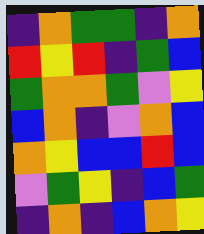[["indigo", "orange", "green", "green", "indigo", "orange"], ["red", "yellow", "red", "indigo", "green", "blue"], ["green", "orange", "orange", "green", "violet", "yellow"], ["blue", "orange", "indigo", "violet", "orange", "blue"], ["orange", "yellow", "blue", "blue", "red", "blue"], ["violet", "green", "yellow", "indigo", "blue", "green"], ["indigo", "orange", "indigo", "blue", "orange", "yellow"]]